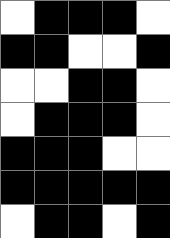[["white", "black", "black", "black", "white"], ["black", "black", "white", "white", "black"], ["white", "white", "black", "black", "white"], ["white", "black", "black", "black", "white"], ["black", "black", "black", "white", "white"], ["black", "black", "black", "black", "black"], ["white", "black", "black", "white", "black"]]